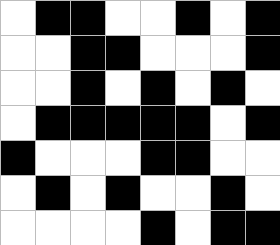[["white", "black", "black", "white", "white", "black", "white", "black"], ["white", "white", "black", "black", "white", "white", "white", "black"], ["white", "white", "black", "white", "black", "white", "black", "white"], ["white", "black", "black", "black", "black", "black", "white", "black"], ["black", "white", "white", "white", "black", "black", "white", "white"], ["white", "black", "white", "black", "white", "white", "black", "white"], ["white", "white", "white", "white", "black", "white", "black", "black"]]